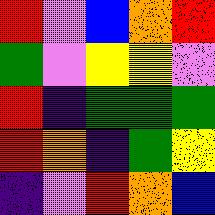[["red", "violet", "blue", "orange", "red"], ["green", "violet", "yellow", "yellow", "violet"], ["red", "indigo", "green", "green", "green"], ["red", "orange", "indigo", "green", "yellow"], ["indigo", "violet", "red", "orange", "blue"]]